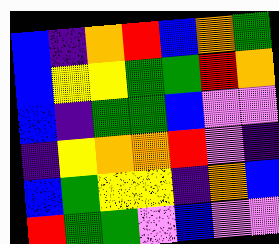[["blue", "indigo", "orange", "red", "blue", "orange", "green"], ["blue", "yellow", "yellow", "green", "green", "red", "orange"], ["blue", "indigo", "green", "green", "blue", "violet", "violet"], ["indigo", "yellow", "orange", "orange", "red", "violet", "indigo"], ["blue", "green", "yellow", "yellow", "indigo", "orange", "blue"], ["red", "green", "green", "violet", "blue", "violet", "violet"]]